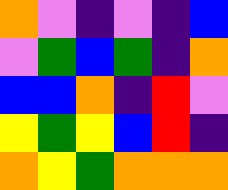[["orange", "violet", "indigo", "violet", "indigo", "blue"], ["violet", "green", "blue", "green", "indigo", "orange"], ["blue", "blue", "orange", "indigo", "red", "violet"], ["yellow", "green", "yellow", "blue", "red", "indigo"], ["orange", "yellow", "green", "orange", "orange", "orange"]]